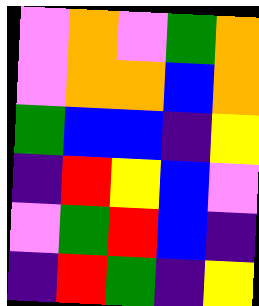[["violet", "orange", "violet", "green", "orange"], ["violet", "orange", "orange", "blue", "orange"], ["green", "blue", "blue", "indigo", "yellow"], ["indigo", "red", "yellow", "blue", "violet"], ["violet", "green", "red", "blue", "indigo"], ["indigo", "red", "green", "indigo", "yellow"]]